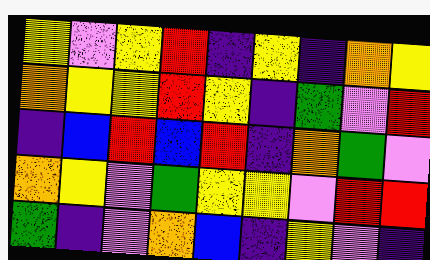[["yellow", "violet", "yellow", "red", "indigo", "yellow", "indigo", "orange", "yellow"], ["orange", "yellow", "yellow", "red", "yellow", "indigo", "green", "violet", "red"], ["indigo", "blue", "red", "blue", "red", "indigo", "orange", "green", "violet"], ["orange", "yellow", "violet", "green", "yellow", "yellow", "violet", "red", "red"], ["green", "indigo", "violet", "orange", "blue", "indigo", "yellow", "violet", "indigo"]]